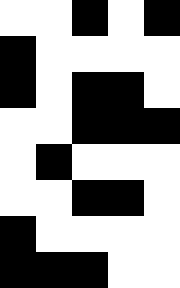[["white", "white", "black", "white", "black"], ["black", "white", "white", "white", "white"], ["black", "white", "black", "black", "white"], ["white", "white", "black", "black", "black"], ["white", "black", "white", "white", "white"], ["white", "white", "black", "black", "white"], ["black", "white", "white", "white", "white"], ["black", "black", "black", "white", "white"]]